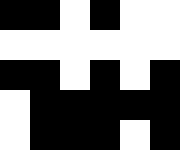[["black", "black", "white", "black", "white", "white"], ["white", "white", "white", "white", "white", "white"], ["black", "black", "white", "black", "white", "black"], ["white", "black", "black", "black", "black", "black"], ["white", "black", "black", "black", "white", "black"]]